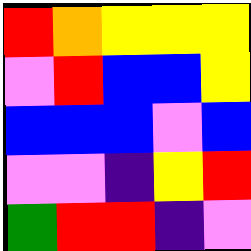[["red", "orange", "yellow", "yellow", "yellow"], ["violet", "red", "blue", "blue", "yellow"], ["blue", "blue", "blue", "violet", "blue"], ["violet", "violet", "indigo", "yellow", "red"], ["green", "red", "red", "indigo", "violet"]]